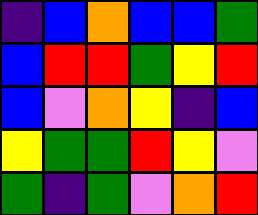[["indigo", "blue", "orange", "blue", "blue", "green"], ["blue", "red", "red", "green", "yellow", "red"], ["blue", "violet", "orange", "yellow", "indigo", "blue"], ["yellow", "green", "green", "red", "yellow", "violet"], ["green", "indigo", "green", "violet", "orange", "red"]]